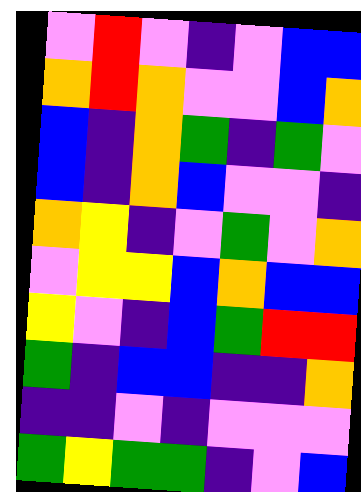[["violet", "red", "violet", "indigo", "violet", "blue", "blue"], ["orange", "red", "orange", "violet", "violet", "blue", "orange"], ["blue", "indigo", "orange", "green", "indigo", "green", "violet"], ["blue", "indigo", "orange", "blue", "violet", "violet", "indigo"], ["orange", "yellow", "indigo", "violet", "green", "violet", "orange"], ["violet", "yellow", "yellow", "blue", "orange", "blue", "blue"], ["yellow", "violet", "indigo", "blue", "green", "red", "red"], ["green", "indigo", "blue", "blue", "indigo", "indigo", "orange"], ["indigo", "indigo", "violet", "indigo", "violet", "violet", "violet"], ["green", "yellow", "green", "green", "indigo", "violet", "blue"]]